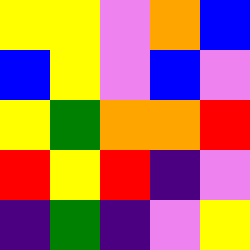[["yellow", "yellow", "violet", "orange", "blue"], ["blue", "yellow", "violet", "blue", "violet"], ["yellow", "green", "orange", "orange", "red"], ["red", "yellow", "red", "indigo", "violet"], ["indigo", "green", "indigo", "violet", "yellow"]]